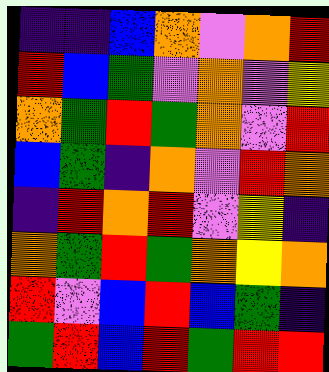[["indigo", "indigo", "blue", "orange", "violet", "orange", "red"], ["red", "blue", "green", "violet", "orange", "violet", "yellow"], ["orange", "green", "red", "green", "orange", "violet", "red"], ["blue", "green", "indigo", "orange", "violet", "red", "orange"], ["indigo", "red", "orange", "red", "violet", "yellow", "indigo"], ["orange", "green", "red", "green", "orange", "yellow", "orange"], ["red", "violet", "blue", "red", "blue", "green", "indigo"], ["green", "red", "blue", "red", "green", "red", "red"]]